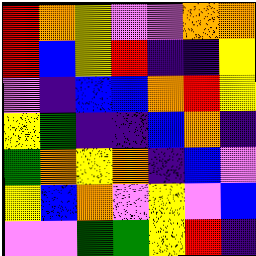[["red", "orange", "yellow", "violet", "violet", "orange", "orange"], ["red", "blue", "yellow", "red", "indigo", "indigo", "yellow"], ["violet", "indigo", "blue", "blue", "orange", "red", "yellow"], ["yellow", "green", "indigo", "indigo", "blue", "orange", "indigo"], ["green", "orange", "yellow", "orange", "indigo", "blue", "violet"], ["yellow", "blue", "orange", "violet", "yellow", "violet", "blue"], ["violet", "violet", "green", "green", "yellow", "red", "indigo"]]